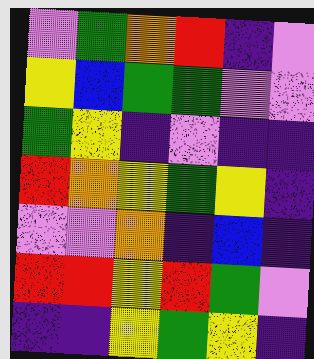[["violet", "green", "orange", "red", "indigo", "violet"], ["yellow", "blue", "green", "green", "violet", "violet"], ["green", "yellow", "indigo", "violet", "indigo", "indigo"], ["red", "orange", "yellow", "green", "yellow", "indigo"], ["violet", "violet", "orange", "indigo", "blue", "indigo"], ["red", "red", "yellow", "red", "green", "violet"], ["indigo", "indigo", "yellow", "green", "yellow", "indigo"]]